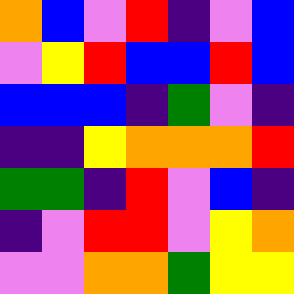[["orange", "blue", "violet", "red", "indigo", "violet", "blue"], ["violet", "yellow", "red", "blue", "blue", "red", "blue"], ["blue", "blue", "blue", "indigo", "green", "violet", "indigo"], ["indigo", "indigo", "yellow", "orange", "orange", "orange", "red"], ["green", "green", "indigo", "red", "violet", "blue", "indigo"], ["indigo", "violet", "red", "red", "violet", "yellow", "orange"], ["violet", "violet", "orange", "orange", "green", "yellow", "yellow"]]